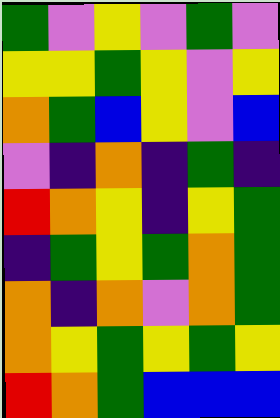[["green", "violet", "yellow", "violet", "green", "violet"], ["yellow", "yellow", "green", "yellow", "violet", "yellow"], ["orange", "green", "blue", "yellow", "violet", "blue"], ["violet", "indigo", "orange", "indigo", "green", "indigo"], ["red", "orange", "yellow", "indigo", "yellow", "green"], ["indigo", "green", "yellow", "green", "orange", "green"], ["orange", "indigo", "orange", "violet", "orange", "green"], ["orange", "yellow", "green", "yellow", "green", "yellow"], ["red", "orange", "green", "blue", "blue", "blue"]]